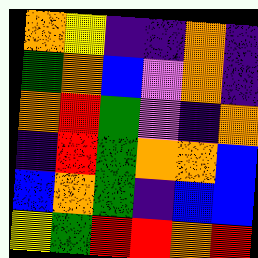[["orange", "yellow", "indigo", "indigo", "orange", "indigo"], ["green", "orange", "blue", "violet", "orange", "indigo"], ["orange", "red", "green", "violet", "indigo", "orange"], ["indigo", "red", "green", "orange", "orange", "blue"], ["blue", "orange", "green", "indigo", "blue", "blue"], ["yellow", "green", "red", "red", "orange", "red"]]